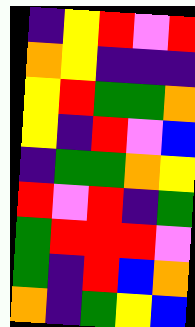[["indigo", "yellow", "red", "violet", "red"], ["orange", "yellow", "indigo", "indigo", "indigo"], ["yellow", "red", "green", "green", "orange"], ["yellow", "indigo", "red", "violet", "blue"], ["indigo", "green", "green", "orange", "yellow"], ["red", "violet", "red", "indigo", "green"], ["green", "red", "red", "red", "violet"], ["green", "indigo", "red", "blue", "orange"], ["orange", "indigo", "green", "yellow", "blue"]]